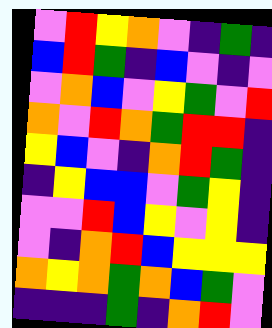[["violet", "red", "yellow", "orange", "violet", "indigo", "green", "indigo"], ["blue", "red", "green", "indigo", "blue", "violet", "indigo", "violet"], ["violet", "orange", "blue", "violet", "yellow", "green", "violet", "red"], ["orange", "violet", "red", "orange", "green", "red", "red", "indigo"], ["yellow", "blue", "violet", "indigo", "orange", "red", "green", "indigo"], ["indigo", "yellow", "blue", "blue", "violet", "green", "yellow", "indigo"], ["violet", "violet", "red", "blue", "yellow", "violet", "yellow", "indigo"], ["violet", "indigo", "orange", "red", "blue", "yellow", "yellow", "yellow"], ["orange", "yellow", "orange", "green", "orange", "blue", "green", "violet"], ["indigo", "indigo", "indigo", "green", "indigo", "orange", "red", "violet"]]